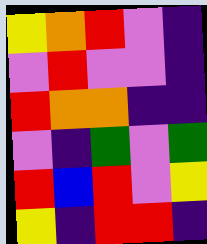[["yellow", "orange", "red", "violet", "indigo"], ["violet", "red", "violet", "violet", "indigo"], ["red", "orange", "orange", "indigo", "indigo"], ["violet", "indigo", "green", "violet", "green"], ["red", "blue", "red", "violet", "yellow"], ["yellow", "indigo", "red", "red", "indigo"]]